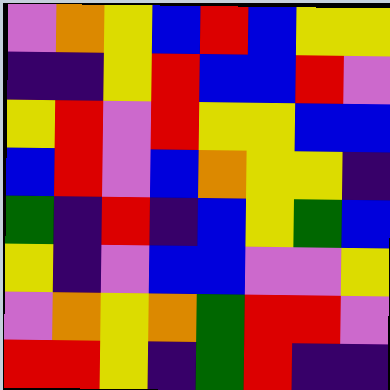[["violet", "orange", "yellow", "blue", "red", "blue", "yellow", "yellow"], ["indigo", "indigo", "yellow", "red", "blue", "blue", "red", "violet"], ["yellow", "red", "violet", "red", "yellow", "yellow", "blue", "blue"], ["blue", "red", "violet", "blue", "orange", "yellow", "yellow", "indigo"], ["green", "indigo", "red", "indigo", "blue", "yellow", "green", "blue"], ["yellow", "indigo", "violet", "blue", "blue", "violet", "violet", "yellow"], ["violet", "orange", "yellow", "orange", "green", "red", "red", "violet"], ["red", "red", "yellow", "indigo", "green", "red", "indigo", "indigo"]]